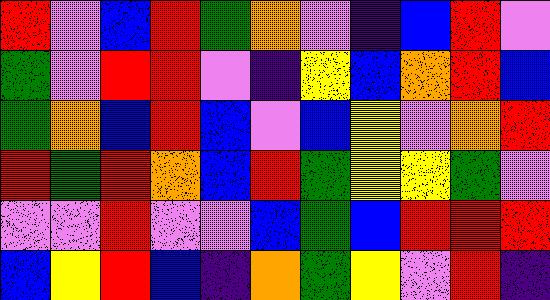[["red", "violet", "blue", "red", "green", "orange", "violet", "indigo", "blue", "red", "violet"], ["green", "violet", "red", "red", "violet", "indigo", "yellow", "blue", "orange", "red", "blue"], ["green", "orange", "blue", "red", "blue", "violet", "blue", "yellow", "violet", "orange", "red"], ["red", "green", "red", "orange", "blue", "red", "green", "yellow", "yellow", "green", "violet"], ["violet", "violet", "red", "violet", "violet", "blue", "green", "blue", "red", "red", "red"], ["blue", "yellow", "red", "blue", "indigo", "orange", "green", "yellow", "violet", "red", "indigo"]]